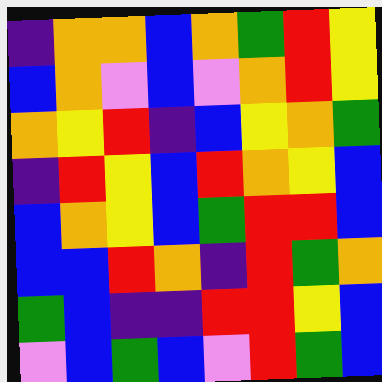[["indigo", "orange", "orange", "blue", "orange", "green", "red", "yellow"], ["blue", "orange", "violet", "blue", "violet", "orange", "red", "yellow"], ["orange", "yellow", "red", "indigo", "blue", "yellow", "orange", "green"], ["indigo", "red", "yellow", "blue", "red", "orange", "yellow", "blue"], ["blue", "orange", "yellow", "blue", "green", "red", "red", "blue"], ["blue", "blue", "red", "orange", "indigo", "red", "green", "orange"], ["green", "blue", "indigo", "indigo", "red", "red", "yellow", "blue"], ["violet", "blue", "green", "blue", "violet", "red", "green", "blue"]]